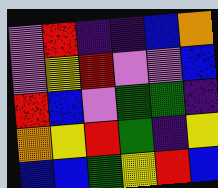[["violet", "red", "indigo", "indigo", "blue", "orange"], ["violet", "yellow", "red", "violet", "violet", "blue"], ["red", "blue", "violet", "green", "green", "indigo"], ["orange", "yellow", "red", "green", "indigo", "yellow"], ["blue", "blue", "green", "yellow", "red", "blue"]]